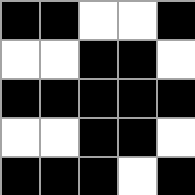[["black", "black", "white", "white", "black"], ["white", "white", "black", "black", "white"], ["black", "black", "black", "black", "black"], ["white", "white", "black", "black", "white"], ["black", "black", "black", "white", "black"]]